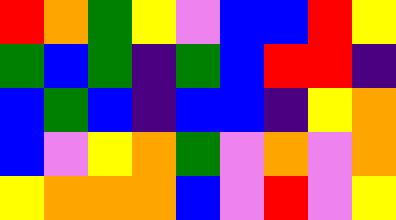[["red", "orange", "green", "yellow", "violet", "blue", "blue", "red", "yellow"], ["green", "blue", "green", "indigo", "green", "blue", "red", "red", "indigo"], ["blue", "green", "blue", "indigo", "blue", "blue", "indigo", "yellow", "orange"], ["blue", "violet", "yellow", "orange", "green", "violet", "orange", "violet", "orange"], ["yellow", "orange", "orange", "orange", "blue", "violet", "red", "violet", "yellow"]]